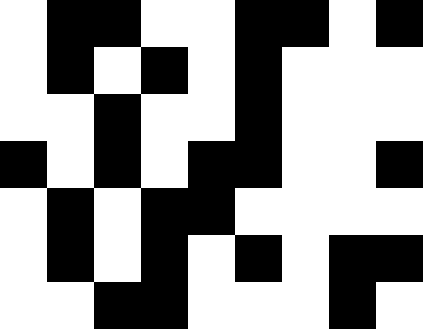[["white", "black", "black", "white", "white", "black", "black", "white", "black"], ["white", "black", "white", "black", "white", "black", "white", "white", "white"], ["white", "white", "black", "white", "white", "black", "white", "white", "white"], ["black", "white", "black", "white", "black", "black", "white", "white", "black"], ["white", "black", "white", "black", "black", "white", "white", "white", "white"], ["white", "black", "white", "black", "white", "black", "white", "black", "black"], ["white", "white", "black", "black", "white", "white", "white", "black", "white"]]